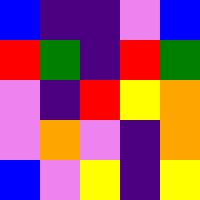[["blue", "indigo", "indigo", "violet", "blue"], ["red", "green", "indigo", "red", "green"], ["violet", "indigo", "red", "yellow", "orange"], ["violet", "orange", "violet", "indigo", "orange"], ["blue", "violet", "yellow", "indigo", "yellow"]]